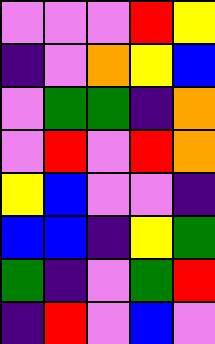[["violet", "violet", "violet", "red", "yellow"], ["indigo", "violet", "orange", "yellow", "blue"], ["violet", "green", "green", "indigo", "orange"], ["violet", "red", "violet", "red", "orange"], ["yellow", "blue", "violet", "violet", "indigo"], ["blue", "blue", "indigo", "yellow", "green"], ["green", "indigo", "violet", "green", "red"], ["indigo", "red", "violet", "blue", "violet"]]